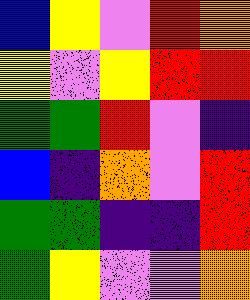[["blue", "yellow", "violet", "red", "orange"], ["yellow", "violet", "yellow", "red", "red"], ["green", "green", "red", "violet", "indigo"], ["blue", "indigo", "orange", "violet", "red"], ["green", "green", "indigo", "indigo", "red"], ["green", "yellow", "violet", "violet", "orange"]]